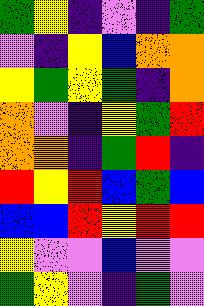[["green", "yellow", "indigo", "violet", "indigo", "green"], ["violet", "indigo", "yellow", "blue", "orange", "orange"], ["yellow", "green", "yellow", "green", "indigo", "orange"], ["orange", "violet", "indigo", "yellow", "green", "red"], ["orange", "orange", "indigo", "green", "red", "indigo"], ["red", "yellow", "red", "blue", "green", "blue"], ["blue", "blue", "red", "yellow", "red", "red"], ["yellow", "violet", "violet", "blue", "violet", "violet"], ["green", "yellow", "violet", "indigo", "green", "violet"]]